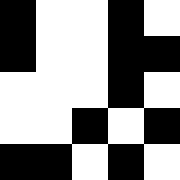[["black", "white", "white", "black", "white"], ["black", "white", "white", "black", "black"], ["white", "white", "white", "black", "white"], ["white", "white", "black", "white", "black"], ["black", "black", "white", "black", "white"]]